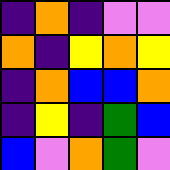[["indigo", "orange", "indigo", "violet", "violet"], ["orange", "indigo", "yellow", "orange", "yellow"], ["indigo", "orange", "blue", "blue", "orange"], ["indigo", "yellow", "indigo", "green", "blue"], ["blue", "violet", "orange", "green", "violet"]]